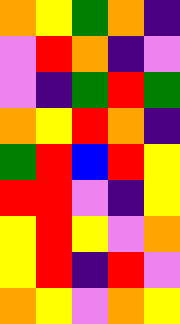[["orange", "yellow", "green", "orange", "indigo"], ["violet", "red", "orange", "indigo", "violet"], ["violet", "indigo", "green", "red", "green"], ["orange", "yellow", "red", "orange", "indigo"], ["green", "red", "blue", "red", "yellow"], ["red", "red", "violet", "indigo", "yellow"], ["yellow", "red", "yellow", "violet", "orange"], ["yellow", "red", "indigo", "red", "violet"], ["orange", "yellow", "violet", "orange", "yellow"]]